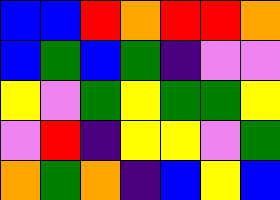[["blue", "blue", "red", "orange", "red", "red", "orange"], ["blue", "green", "blue", "green", "indigo", "violet", "violet"], ["yellow", "violet", "green", "yellow", "green", "green", "yellow"], ["violet", "red", "indigo", "yellow", "yellow", "violet", "green"], ["orange", "green", "orange", "indigo", "blue", "yellow", "blue"]]